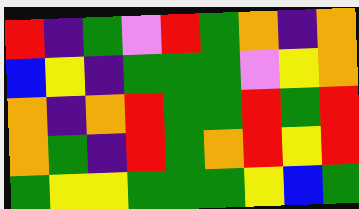[["red", "indigo", "green", "violet", "red", "green", "orange", "indigo", "orange"], ["blue", "yellow", "indigo", "green", "green", "green", "violet", "yellow", "orange"], ["orange", "indigo", "orange", "red", "green", "green", "red", "green", "red"], ["orange", "green", "indigo", "red", "green", "orange", "red", "yellow", "red"], ["green", "yellow", "yellow", "green", "green", "green", "yellow", "blue", "green"]]